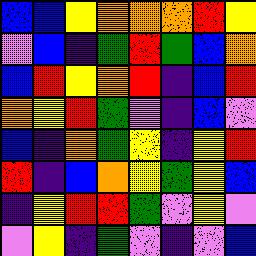[["blue", "blue", "yellow", "orange", "orange", "orange", "red", "yellow"], ["violet", "blue", "indigo", "green", "red", "green", "blue", "orange"], ["blue", "red", "yellow", "orange", "red", "indigo", "blue", "red"], ["orange", "yellow", "red", "green", "violet", "indigo", "blue", "violet"], ["blue", "indigo", "orange", "green", "yellow", "indigo", "yellow", "red"], ["red", "indigo", "blue", "orange", "yellow", "green", "yellow", "blue"], ["indigo", "yellow", "red", "red", "green", "violet", "yellow", "violet"], ["violet", "yellow", "indigo", "green", "violet", "indigo", "violet", "blue"]]